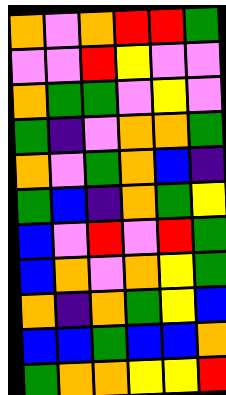[["orange", "violet", "orange", "red", "red", "green"], ["violet", "violet", "red", "yellow", "violet", "violet"], ["orange", "green", "green", "violet", "yellow", "violet"], ["green", "indigo", "violet", "orange", "orange", "green"], ["orange", "violet", "green", "orange", "blue", "indigo"], ["green", "blue", "indigo", "orange", "green", "yellow"], ["blue", "violet", "red", "violet", "red", "green"], ["blue", "orange", "violet", "orange", "yellow", "green"], ["orange", "indigo", "orange", "green", "yellow", "blue"], ["blue", "blue", "green", "blue", "blue", "orange"], ["green", "orange", "orange", "yellow", "yellow", "red"]]